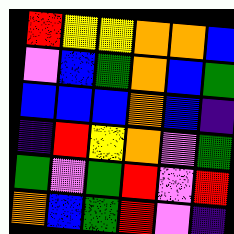[["red", "yellow", "yellow", "orange", "orange", "blue"], ["violet", "blue", "green", "orange", "blue", "green"], ["blue", "blue", "blue", "orange", "blue", "indigo"], ["indigo", "red", "yellow", "orange", "violet", "green"], ["green", "violet", "green", "red", "violet", "red"], ["orange", "blue", "green", "red", "violet", "indigo"]]